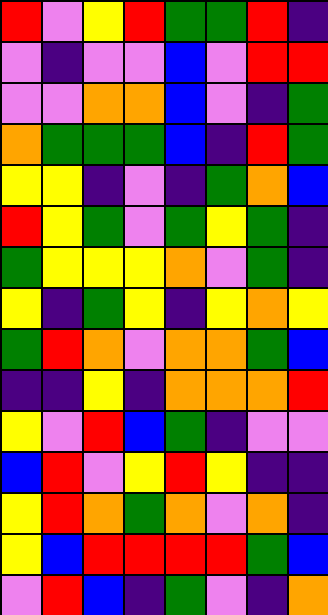[["red", "violet", "yellow", "red", "green", "green", "red", "indigo"], ["violet", "indigo", "violet", "violet", "blue", "violet", "red", "red"], ["violet", "violet", "orange", "orange", "blue", "violet", "indigo", "green"], ["orange", "green", "green", "green", "blue", "indigo", "red", "green"], ["yellow", "yellow", "indigo", "violet", "indigo", "green", "orange", "blue"], ["red", "yellow", "green", "violet", "green", "yellow", "green", "indigo"], ["green", "yellow", "yellow", "yellow", "orange", "violet", "green", "indigo"], ["yellow", "indigo", "green", "yellow", "indigo", "yellow", "orange", "yellow"], ["green", "red", "orange", "violet", "orange", "orange", "green", "blue"], ["indigo", "indigo", "yellow", "indigo", "orange", "orange", "orange", "red"], ["yellow", "violet", "red", "blue", "green", "indigo", "violet", "violet"], ["blue", "red", "violet", "yellow", "red", "yellow", "indigo", "indigo"], ["yellow", "red", "orange", "green", "orange", "violet", "orange", "indigo"], ["yellow", "blue", "red", "red", "red", "red", "green", "blue"], ["violet", "red", "blue", "indigo", "green", "violet", "indigo", "orange"]]